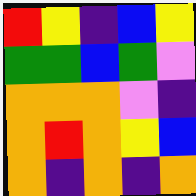[["red", "yellow", "indigo", "blue", "yellow"], ["green", "green", "blue", "green", "violet"], ["orange", "orange", "orange", "violet", "indigo"], ["orange", "red", "orange", "yellow", "blue"], ["orange", "indigo", "orange", "indigo", "orange"]]